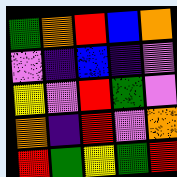[["green", "orange", "red", "blue", "orange"], ["violet", "indigo", "blue", "indigo", "violet"], ["yellow", "violet", "red", "green", "violet"], ["orange", "indigo", "red", "violet", "orange"], ["red", "green", "yellow", "green", "red"]]